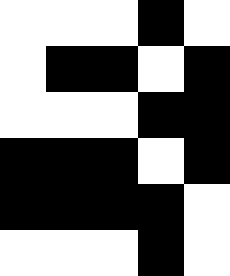[["white", "white", "white", "black", "white"], ["white", "black", "black", "white", "black"], ["white", "white", "white", "black", "black"], ["black", "black", "black", "white", "black"], ["black", "black", "black", "black", "white"], ["white", "white", "white", "black", "white"]]